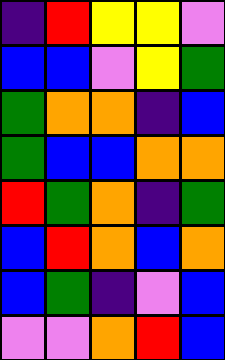[["indigo", "red", "yellow", "yellow", "violet"], ["blue", "blue", "violet", "yellow", "green"], ["green", "orange", "orange", "indigo", "blue"], ["green", "blue", "blue", "orange", "orange"], ["red", "green", "orange", "indigo", "green"], ["blue", "red", "orange", "blue", "orange"], ["blue", "green", "indigo", "violet", "blue"], ["violet", "violet", "orange", "red", "blue"]]